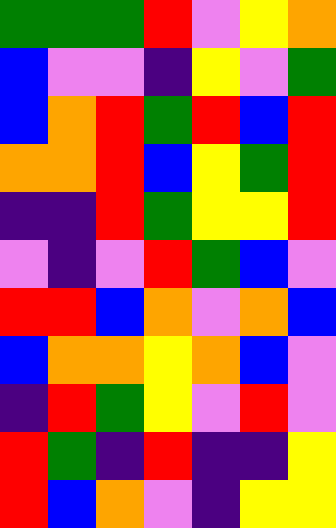[["green", "green", "green", "red", "violet", "yellow", "orange"], ["blue", "violet", "violet", "indigo", "yellow", "violet", "green"], ["blue", "orange", "red", "green", "red", "blue", "red"], ["orange", "orange", "red", "blue", "yellow", "green", "red"], ["indigo", "indigo", "red", "green", "yellow", "yellow", "red"], ["violet", "indigo", "violet", "red", "green", "blue", "violet"], ["red", "red", "blue", "orange", "violet", "orange", "blue"], ["blue", "orange", "orange", "yellow", "orange", "blue", "violet"], ["indigo", "red", "green", "yellow", "violet", "red", "violet"], ["red", "green", "indigo", "red", "indigo", "indigo", "yellow"], ["red", "blue", "orange", "violet", "indigo", "yellow", "yellow"]]